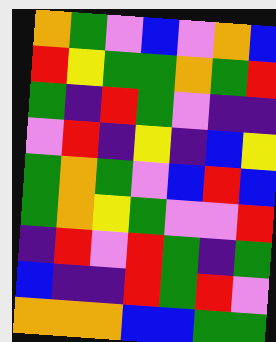[["orange", "green", "violet", "blue", "violet", "orange", "blue"], ["red", "yellow", "green", "green", "orange", "green", "red"], ["green", "indigo", "red", "green", "violet", "indigo", "indigo"], ["violet", "red", "indigo", "yellow", "indigo", "blue", "yellow"], ["green", "orange", "green", "violet", "blue", "red", "blue"], ["green", "orange", "yellow", "green", "violet", "violet", "red"], ["indigo", "red", "violet", "red", "green", "indigo", "green"], ["blue", "indigo", "indigo", "red", "green", "red", "violet"], ["orange", "orange", "orange", "blue", "blue", "green", "green"]]